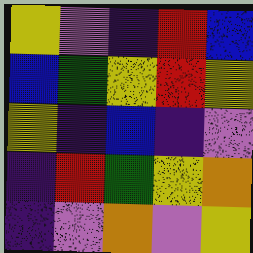[["yellow", "violet", "indigo", "red", "blue"], ["blue", "green", "yellow", "red", "yellow"], ["yellow", "indigo", "blue", "indigo", "violet"], ["indigo", "red", "green", "yellow", "orange"], ["indigo", "violet", "orange", "violet", "yellow"]]